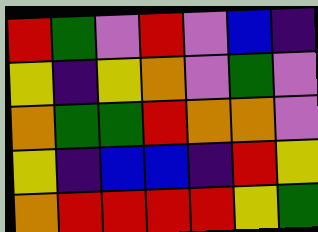[["red", "green", "violet", "red", "violet", "blue", "indigo"], ["yellow", "indigo", "yellow", "orange", "violet", "green", "violet"], ["orange", "green", "green", "red", "orange", "orange", "violet"], ["yellow", "indigo", "blue", "blue", "indigo", "red", "yellow"], ["orange", "red", "red", "red", "red", "yellow", "green"]]